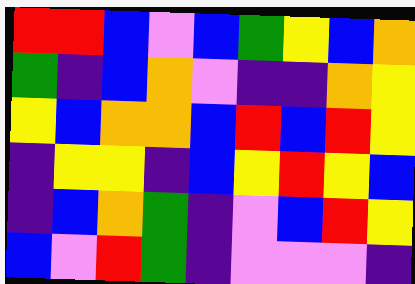[["red", "red", "blue", "violet", "blue", "green", "yellow", "blue", "orange"], ["green", "indigo", "blue", "orange", "violet", "indigo", "indigo", "orange", "yellow"], ["yellow", "blue", "orange", "orange", "blue", "red", "blue", "red", "yellow"], ["indigo", "yellow", "yellow", "indigo", "blue", "yellow", "red", "yellow", "blue"], ["indigo", "blue", "orange", "green", "indigo", "violet", "blue", "red", "yellow"], ["blue", "violet", "red", "green", "indigo", "violet", "violet", "violet", "indigo"]]